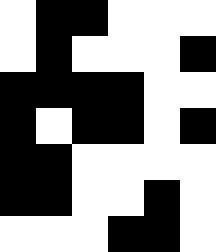[["white", "black", "black", "white", "white", "white"], ["white", "black", "white", "white", "white", "black"], ["black", "black", "black", "black", "white", "white"], ["black", "white", "black", "black", "white", "black"], ["black", "black", "white", "white", "white", "white"], ["black", "black", "white", "white", "black", "white"], ["white", "white", "white", "black", "black", "white"]]